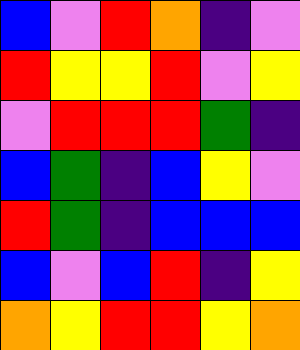[["blue", "violet", "red", "orange", "indigo", "violet"], ["red", "yellow", "yellow", "red", "violet", "yellow"], ["violet", "red", "red", "red", "green", "indigo"], ["blue", "green", "indigo", "blue", "yellow", "violet"], ["red", "green", "indigo", "blue", "blue", "blue"], ["blue", "violet", "blue", "red", "indigo", "yellow"], ["orange", "yellow", "red", "red", "yellow", "orange"]]